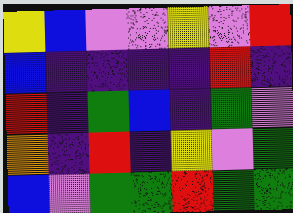[["yellow", "blue", "violet", "violet", "yellow", "violet", "red"], ["blue", "indigo", "indigo", "indigo", "indigo", "red", "indigo"], ["red", "indigo", "green", "blue", "indigo", "green", "violet"], ["orange", "indigo", "red", "indigo", "yellow", "violet", "green"], ["blue", "violet", "green", "green", "red", "green", "green"]]